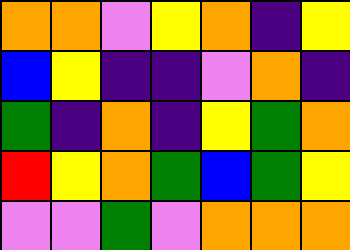[["orange", "orange", "violet", "yellow", "orange", "indigo", "yellow"], ["blue", "yellow", "indigo", "indigo", "violet", "orange", "indigo"], ["green", "indigo", "orange", "indigo", "yellow", "green", "orange"], ["red", "yellow", "orange", "green", "blue", "green", "yellow"], ["violet", "violet", "green", "violet", "orange", "orange", "orange"]]